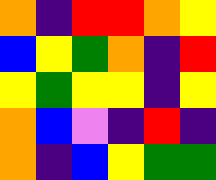[["orange", "indigo", "red", "red", "orange", "yellow"], ["blue", "yellow", "green", "orange", "indigo", "red"], ["yellow", "green", "yellow", "yellow", "indigo", "yellow"], ["orange", "blue", "violet", "indigo", "red", "indigo"], ["orange", "indigo", "blue", "yellow", "green", "green"]]